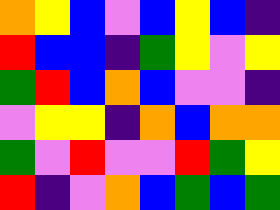[["orange", "yellow", "blue", "violet", "blue", "yellow", "blue", "indigo"], ["red", "blue", "blue", "indigo", "green", "yellow", "violet", "yellow"], ["green", "red", "blue", "orange", "blue", "violet", "violet", "indigo"], ["violet", "yellow", "yellow", "indigo", "orange", "blue", "orange", "orange"], ["green", "violet", "red", "violet", "violet", "red", "green", "yellow"], ["red", "indigo", "violet", "orange", "blue", "green", "blue", "green"]]